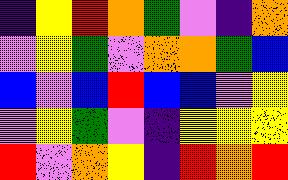[["indigo", "yellow", "red", "orange", "green", "violet", "indigo", "orange"], ["violet", "yellow", "green", "violet", "orange", "orange", "green", "blue"], ["blue", "violet", "blue", "red", "blue", "blue", "violet", "yellow"], ["violet", "yellow", "green", "violet", "indigo", "yellow", "yellow", "yellow"], ["red", "violet", "orange", "yellow", "indigo", "red", "orange", "red"]]